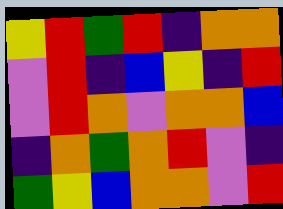[["yellow", "red", "green", "red", "indigo", "orange", "orange"], ["violet", "red", "indigo", "blue", "yellow", "indigo", "red"], ["violet", "red", "orange", "violet", "orange", "orange", "blue"], ["indigo", "orange", "green", "orange", "red", "violet", "indigo"], ["green", "yellow", "blue", "orange", "orange", "violet", "red"]]